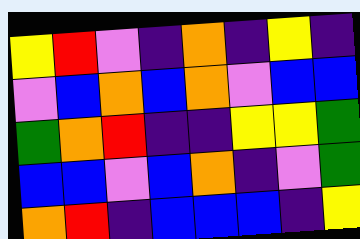[["yellow", "red", "violet", "indigo", "orange", "indigo", "yellow", "indigo"], ["violet", "blue", "orange", "blue", "orange", "violet", "blue", "blue"], ["green", "orange", "red", "indigo", "indigo", "yellow", "yellow", "green"], ["blue", "blue", "violet", "blue", "orange", "indigo", "violet", "green"], ["orange", "red", "indigo", "blue", "blue", "blue", "indigo", "yellow"]]